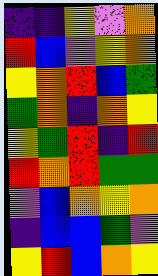[["indigo", "indigo", "yellow", "violet", "orange"], ["red", "blue", "violet", "yellow", "orange"], ["yellow", "orange", "red", "blue", "green"], ["green", "orange", "indigo", "orange", "yellow"], ["yellow", "green", "red", "indigo", "red"], ["red", "orange", "red", "green", "green"], ["violet", "blue", "orange", "yellow", "orange"], ["indigo", "blue", "blue", "green", "violet"], ["yellow", "red", "blue", "orange", "yellow"]]